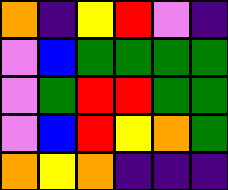[["orange", "indigo", "yellow", "red", "violet", "indigo"], ["violet", "blue", "green", "green", "green", "green"], ["violet", "green", "red", "red", "green", "green"], ["violet", "blue", "red", "yellow", "orange", "green"], ["orange", "yellow", "orange", "indigo", "indigo", "indigo"]]